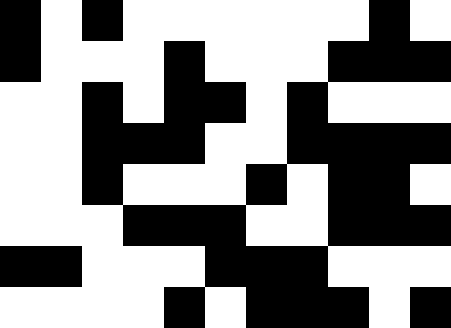[["black", "white", "black", "white", "white", "white", "white", "white", "white", "black", "white"], ["black", "white", "white", "white", "black", "white", "white", "white", "black", "black", "black"], ["white", "white", "black", "white", "black", "black", "white", "black", "white", "white", "white"], ["white", "white", "black", "black", "black", "white", "white", "black", "black", "black", "black"], ["white", "white", "black", "white", "white", "white", "black", "white", "black", "black", "white"], ["white", "white", "white", "black", "black", "black", "white", "white", "black", "black", "black"], ["black", "black", "white", "white", "white", "black", "black", "black", "white", "white", "white"], ["white", "white", "white", "white", "black", "white", "black", "black", "black", "white", "black"]]